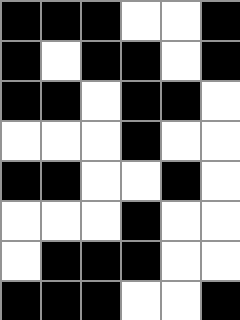[["black", "black", "black", "white", "white", "black"], ["black", "white", "black", "black", "white", "black"], ["black", "black", "white", "black", "black", "white"], ["white", "white", "white", "black", "white", "white"], ["black", "black", "white", "white", "black", "white"], ["white", "white", "white", "black", "white", "white"], ["white", "black", "black", "black", "white", "white"], ["black", "black", "black", "white", "white", "black"]]